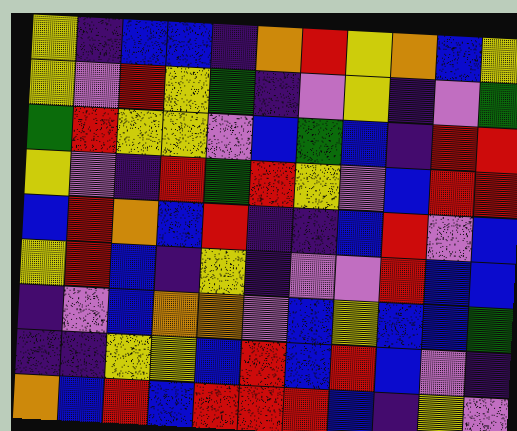[["yellow", "indigo", "blue", "blue", "indigo", "orange", "red", "yellow", "orange", "blue", "yellow"], ["yellow", "violet", "red", "yellow", "green", "indigo", "violet", "yellow", "indigo", "violet", "green"], ["green", "red", "yellow", "yellow", "violet", "blue", "green", "blue", "indigo", "red", "red"], ["yellow", "violet", "indigo", "red", "green", "red", "yellow", "violet", "blue", "red", "red"], ["blue", "red", "orange", "blue", "red", "indigo", "indigo", "blue", "red", "violet", "blue"], ["yellow", "red", "blue", "indigo", "yellow", "indigo", "violet", "violet", "red", "blue", "blue"], ["indigo", "violet", "blue", "orange", "orange", "violet", "blue", "yellow", "blue", "blue", "green"], ["indigo", "indigo", "yellow", "yellow", "blue", "red", "blue", "red", "blue", "violet", "indigo"], ["orange", "blue", "red", "blue", "red", "red", "red", "blue", "indigo", "yellow", "violet"]]